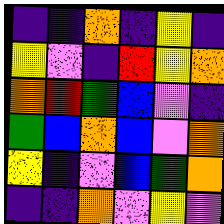[["indigo", "indigo", "orange", "indigo", "yellow", "indigo"], ["yellow", "violet", "indigo", "red", "yellow", "orange"], ["orange", "red", "green", "blue", "violet", "indigo"], ["green", "blue", "orange", "blue", "violet", "orange"], ["yellow", "indigo", "violet", "blue", "green", "orange"], ["indigo", "indigo", "orange", "violet", "yellow", "violet"]]